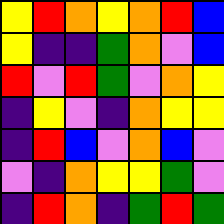[["yellow", "red", "orange", "yellow", "orange", "red", "blue"], ["yellow", "indigo", "indigo", "green", "orange", "violet", "blue"], ["red", "violet", "red", "green", "violet", "orange", "yellow"], ["indigo", "yellow", "violet", "indigo", "orange", "yellow", "yellow"], ["indigo", "red", "blue", "violet", "orange", "blue", "violet"], ["violet", "indigo", "orange", "yellow", "yellow", "green", "violet"], ["indigo", "red", "orange", "indigo", "green", "red", "green"]]